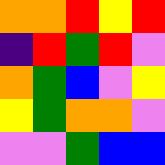[["orange", "orange", "red", "yellow", "red"], ["indigo", "red", "green", "red", "violet"], ["orange", "green", "blue", "violet", "yellow"], ["yellow", "green", "orange", "orange", "violet"], ["violet", "violet", "green", "blue", "blue"]]